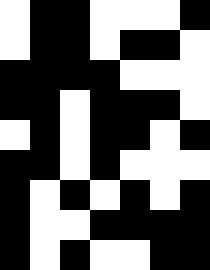[["white", "black", "black", "white", "white", "white", "black"], ["white", "black", "black", "white", "black", "black", "white"], ["black", "black", "black", "black", "white", "white", "white"], ["black", "black", "white", "black", "black", "black", "white"], ["white", "black", "white", "black", "black", "white", "black"], ["black", "black", "white", "black", "white", "white", "white"], ["black", "white", "black", "white", "black", "white", "black"], ["black", "white", "white", "black", "black", "black", "black"], ["black", "white", "black", "white", "white", "black", "black"]]